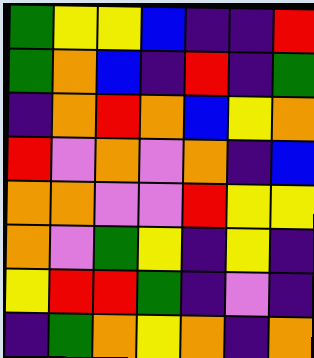[["green", "yellow", "yellow", "blue", "indigo", "indigo", "red"], ["green", "orange", "blue", "indigo", "red", "indigo", "green"], ["indigo", "orange", "red", "orange", "blue", "yellow", "orange"], ["red", "violet", "orange", "violet", "orange", "indigo", "blue"], ["orange", "orange", "violet", "violet", "red", "yellow", "yellow"], ["orange", "violet", "green", "yellow", "indigo", "yellow", "indigo"], ["yellow", "red", "red", "green", "indigo", "violet", "indigo"], ["indigo", "green", "orange", "yellow", "orange", "indigo", "orange"]]